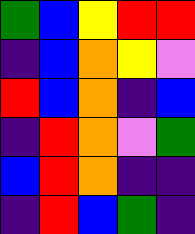[["green", "blue", "yellow", "red", "red"], ["indigo", "blue", "orange", "yellow", "violet"], ["red", "blue", "orange", "indigo", "blue"], ["indigo", "red", "orange", "violet", "green"], ["blue", "red", "orange", "indigo", "indigo"], ["indigo", "red", "blue", "green", "indigo"]]